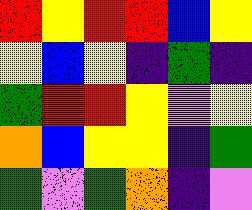[["red", "yellow", "red", "red", "blue", "yellow"], ["yellow", "blue", "yellow", "indigo", "green", "indigo"], ["green", "red", "red", "yellow", "violet", "yellow"], ["orange", "blue", "yellow", "yellow", "indigo", "green"], ["green", "violet", "green", "orange", "indigo", "violet"]]